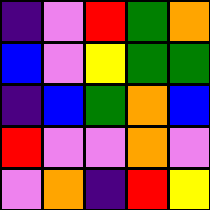[["indigo", "violet", "red", "green", "orange"], ["blue", "violet", "yellow", "green", "green"], ["indigo", "blue", "green", "orange", "blue"], ["red", "violet", "violet", "orange", "violet"], ["violet", "orange", "indigo", "red", "yellow"]]